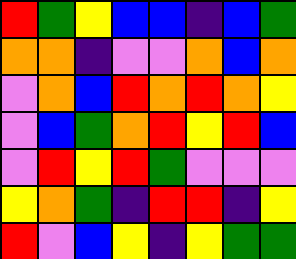[["red", "green", "yellow", "blue", "blue", "indigo", "blue", "green"], ["orange", "orange", "indigo", "violet", "violet", "orange", "blue", "orange"], ["violet", "orange", "blue", "red", "orange", "red", "orange", "yellow"], ["violet", "blue", "green", "orange", "red", "yellow", "red", "blue"], ["violet", "red", "yellow", "red", "green", "violet", "violet", "violet"], ["yellow", "orange", "green", "indigo", "red", "red", "indigo", "yellow"], ["red", "violet", "blue", "yellow", "indigo", "yellow", "green", "green"]]